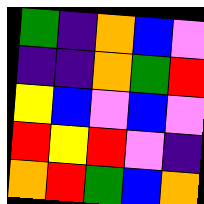[["green", "indigo", "orange", "blue", "violet"], ["indigo", "indigo", "orange", "green", "red"], ["yellow", "blue", "violet", "blue", "violet"], ["red", "yellow", "red", "violet", "indigo"], ["orange", "red", "green", "blue", "orange"]]